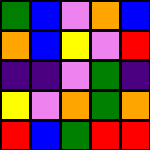[["green", "blue", "violet", "orange", "blue"], ["orange", "blue", "yellow", "violet", "red"], ["indigo", "indigo", "violet", "green", "indigo"], ["yellow", "violet", "orange", "green", "orange"], ["red", "blue", "green", "red", "red"]]